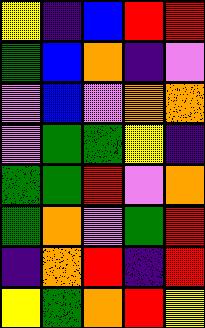[["yellow", "indigo", "blue", "red", "red"], ["green", "blue", "orange", "indigo", "violet"], ["violet", "blue", "violet", "orange", "orange"], ["violet", "green", "green", "yellow", "indigo"], ["green", "green", "red", "violet", "orange"], ["green", "orange", "violet", "green", "red"], ["indigo", "orange", "red", "indigo", "red"], ["yellow", "green", "orange", "red", "yellow"]]